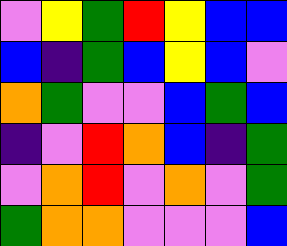[["violet", "yellow", "green", "red", "yellow", "blue", "blue"], ["blue", "indigo", "green", "blue", "yellow", "blue", "violet"], ["orange", "green", "violet", "violet", "blue", "green", "blue"], ["indigo", "violet", "red", "orange", "blue", "indigo", "green"], ["violet", "orange", "red", "violet", "orange", "violet", "green"], ["green", "orange", "orange", "violet", "violet", "violet", "blue"]]